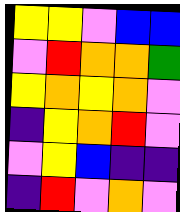[["yellow", "yellow", "violet", "blue", "blue"], ["violet", "red", "orange", "orange", "green"], ["yellow", "orange", "yellow", "orange", "violet"], ["indigo", "yellow", "orange", "red", "violet"], ["violet", "yellow", "blue", "indigo", "indigo"], ["indigo", "red", "violet", "orange", "violet"]]